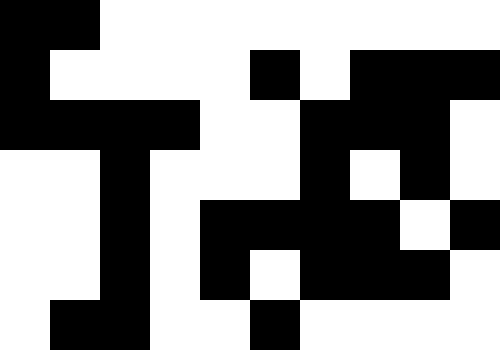[["black", "black", "white", "white", "white", "white", "white", "white", "white", "white"], ["black", "white", "white", "white", "white", "black", "white", "black", "black", "black"], ["black", "black", "black", "black", "white", "white", "black", "black", "black", "white"], ["white", "white", "black", "white", "white", "white", "black", "white", "black", "white"], ["white", "white", "black", "white", "black", "black", "black", "black", "white", "black"], ["white", "white", "black", "white", "black", "white", "black", "black", "black", "white"], ["white", "black", "black", "white", "white", "black", "white", "white", "white", "white"]]